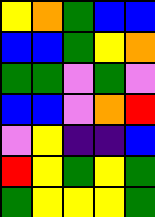[["yellow", "orange", "green", "blue", "blue"], ["blue", "blue", "green", "yellow", "orange"], ["green", "green", "violet", "green", "violet"], ["blue", "blue", "violet", "orange", "red"], ["violet", "yellow", "indigo", "indigo", "blue"], ["red", "yellow", "green", "yellow", "green"], ["green", "yellow", "yellow", "yellow", "green"]]